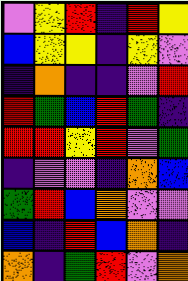[["violet", "yellow", "red", "indigo", "red", "yellow"], ["blue", "yellow", "yellow", "indigo", "yellow", "violet"], ["indigo", "orange", "indigo", "indigo", "violet", "red"], ["red", "green", "blue", "red", "green", "indigo"], ["red", "red", "yellow", "red", "violet", "green"], ["indigo", "violet", "violet", "indigo", "orange", "blue"], ["green", "red", "blue", "orange", "violet", "violet"], ["blue", "indigo", "red", "blue", "orange", "indigo"], ["orange", "indigo", "green", "red", "violet", "orange"]]